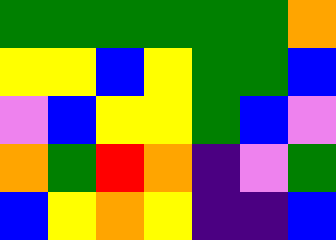[["green", "green", "green", "green", "green", "green", "orange"], ["yellow", "yellow", "blue", "yellow", "green", "green", "blue"], ["violet", "blue", "yellow", "yellow", "green", "blue", "violet"], ["orange", "green", "red", "orange", "indigo", "violet", "green"], ["blue", "yellow", "orange", "yellow", "indigo", "indigo", "blue"]]